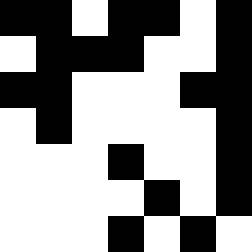[["black", "black", "white", "black", "black", "white", "black"], ["white", "black", "black", "black", "white", "white", "black"], ["black", "black", "white", "white", "white", "black", "black"], ["white", "black", "white", "white", "white", "white", "black"], ["white", "white", "white", "black", "white", "white", "black"], ["white", "white", "white", "white", "black", "white", "black"], ["white", "white", "white", "black", "white", "black", "white"]]